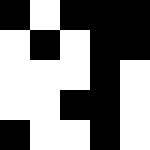[["black", "white", "black", "black", "black"], ["white", "black", "white", "black", "black"], ["white", "white", "white", "black", "white"], ["white", "white", "black", "black", "white"], ["black", "white", "white", "black", "white"]]